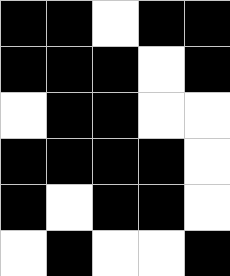[["black", "black", "white", "black", "black"], ["black", "black", "black", "white", "black"], ["white", "black", "black", "white", "white"], ["black", "black", "black", "black", "white"], ["black", "white", "black", "black", "white"], ["white", "black", "white", "white", "black"]]